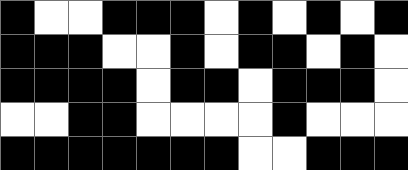[["black", "white", "white", "black", "black", "black", "white", "black", "white", "black", "white", "black"], ["black", "black", "black", "white", "white", "black", "white", "black", "black", "white", "black", "white"], ["black", "black", "black", "black", "white", "black", "black", "white", "black", "black", "black", "white"], ["white", "white", "black", "black", "white", "white", "white", "white", "black", "white", "white", "white"], ["black", "black", "black", "black", "black", "black", "black", "white", "white", "black", "black", "black"]]